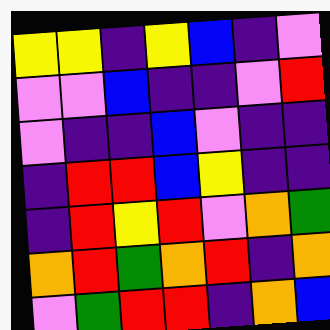[["yellow", "yellow", "indigo", "yellow", "blue", "indigo", "violet"], ["violet", "violet", "blue", "indigo", "indigo", "violet", "red"], ["violet", "indigo", "indigo", "blue", "violet", "indigo", "indigo"], ["indigo", "red", "red", "blue", "yellow", "indigo", "indigo"], ["indigo", "red", "yellow", "red", "violet", "orange", "green"], ["orange", "red", "green", "orange", "red", "indigo", "orange"], ["violet", "green", "red", "red", "indigo", "orange", "blue"]]